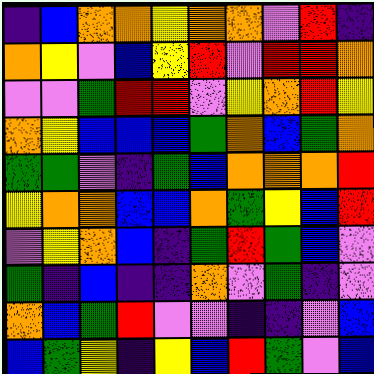[["indigo", "blue", "orange", "orange", "yellow", "orange", "orange", "violet", "red", "indigo"], ["orange", "yellow", "violet", "blue", "yellow", "red", "violet", "red", "red", "orange"], ["violet", "violet", "green", "red", "red", "violet", "yellow", "orange", "red", "yellow"], ["orange", "yellow", "blue", "blue", "blue", "green", "orange", "blue", "green", "orange"], ["green", "green", "violet", "indigo", "green", "blue", "orange", "orange", "orange", "red"], ["yellow", "orange", "orange", "blue", "blue", "orange", "green", "yellow", "blue", "red"], ["violet", "yellow", "orange", "blue", "indigo", "green", "red", "green", "blue", "violet"], ["green", "indigo", "blue", "indigo", "indigo", "orange", "violet", "green", "indigo", "violet"], ["orange", "blue", "green", "red", "violet", "violet", "indigo", "indigo", "violet", "blue"], ["blue", "green", "yellow", "indigo", "yellow", "blue", "red", "green", "violet", "blue"]]